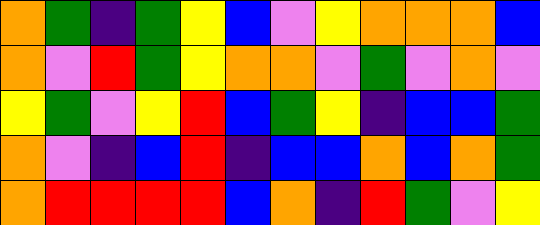[["orange", "green", "indigo", "green", "yellow", "blue", "violet", "yellow", "orange", "orange", "orange", "blue"], ["orange", "violet", "red", "green", "yellow", "orange", "orange", "violet", "green", "violet", "orange", "violet"], ["yellow", "green", "violet", "yellow", "red", "blue", "green", "yellow", "indigo", "blue", "blue", "green"], ["orange", "violet", "indigo", "blue", "red", "indigo", "blue", "blue", "orange", "blue", "orange", "green"], ["orange", "red", "red", "red", "red", "blue", "orange", "indigo", "red", "green", "violet", "yellow"]]